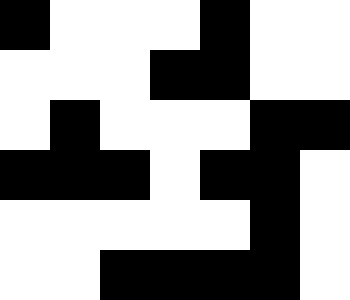[["black", "white", "white", "white", "black", "white", "white"], ["white", "white", "white", "black", "black", "white", "white"], ["white", "black", "white", "white", "white", "black", "black"], ["black", "black", "black", "white", "black", "black", "white"], ["white", "white", "white", "white", "white", "black", "white"], ["white", "white", "black", "black", "black", "black", "white"]]